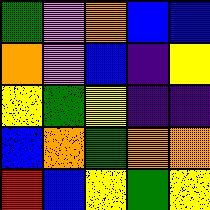[["green", "violet", "orange", "blue", "blue"], ["orange", "violet", "blue", "indigo", "yellow"], ["yellow", "green", "yellow", "indigo", "indigo"], ["blue", "orange", "green", "orange", "orange"], ["red", "blue", "yellow", "green", "yellow"]]